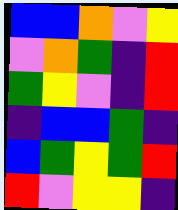[["blue", "blue", "orange", "violet", "yellow"], ["violet", "orange", "green", "indigo", "red"], ["green", "yellow", "violet", "indigo", "red"], ["indigo", "blue", "blue", "green", "indigo"], ["blue", "green", "yellow", "green", "red"], ["red", "violet", "yellow", "yellow", "indigo"]]